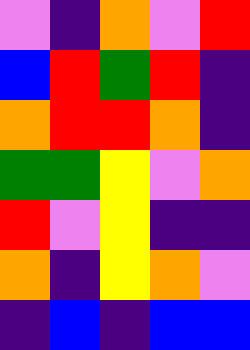[["violet", "indigo", "orange", "violet", "red"], ["blue", "red", "green", "red", "indigo"], ["orange", "red", "red", "orange", "indigo"], ["green", "green", "yellow", "violet", "orange"], ["red", "violet", "yellow", "indigo", "indigo"], ["orange", "indigo", "yellow", "orange", "violet"], ["indigo", "blue", "indigo", "blue", "blue"]]